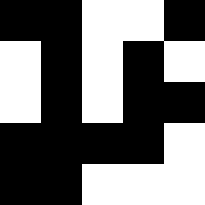[["black", "black", "white", "white", "black"], ["white", "black", "white", "black", "white"], ["white", "black", "white", "black", "black"], ["black", "black", "black", "black", "white"], ["black", "black", "white", "white", "white"]]